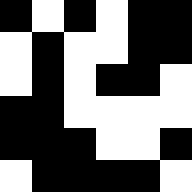[["black", "white", "black", "white", "black", "black"], ["white", "black", "white", "white", "black", "black"], ["white", "black", "white", "black", "black", "white"], ["black", "black", "white", "white", "white", "white"], ["black", "black", "black", "white", "white", "black"], ["white", "black", "black", "black", "black", "white"]]